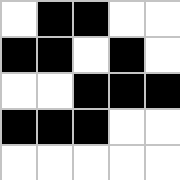[["white", "black", "black", "white", "white"], ["black", "black", "white", "black", "white"], ["white", "white", "black", "black", "black"], ["black", "black", "black", "white", "white"], ["white", "white", "white", "white", "white"]]